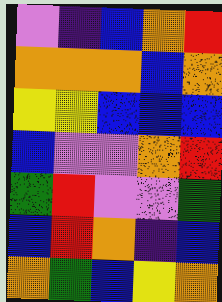[["violet", "indigo", "blue", "orange", "red"], ["orange", "orange", "orange", "blue", "orange"], ["yellow", "yellow", "blue", "blue", "blue"], ["blue", "violet", "violet", "orange", "red"], ["green", "red", "violet", "violet", "green"], ["blue", "red", "orange", "indigo", "blue"], ["orange", "green", "blue", "yellow", "orange"]]